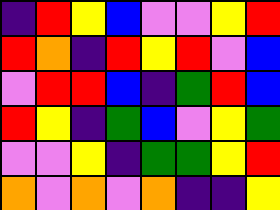[["indigo", "red", "yellow", "blue", "violet", "violet", "yellow", "red"], ["red", "orange", "indigo", "red", "yellow", "red", "violet", "blue"], ["violet", "red", "red", "blue", "indigo", "green", "red", "blue"], ["red", "yellow", "indigo", "green", "blue", "violet", "yellow", "green"], ["violet", "violet", "yellow", "indigo", "green", "green", "yellow", "red"], ["orange", "violet", "orange", "violet", "orange", "indigo", "indigo", "yellow"]]